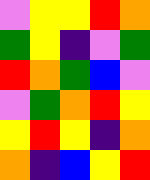[["violet", "yellow", "yellow", "red", "orange"], ["green", "yellow", "indigo", "violet", "green"], ["red", "orange", "green", "blue", "violet"], ["violet", "green", "orange", "red", "yellow"], ["yellow", "red", "yellow", "indigo", "orange"], ["orange", "indigo", "blue", "yellow", "red"]]